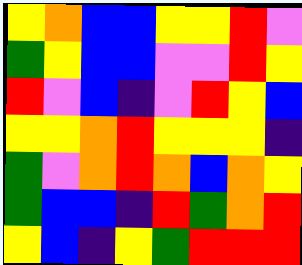[["yellow", "orange", "blue", "blue", "yellow", "yellow", "red", "violet"], ["green", "yellow", "blue", "blue", "violet", "violet", "red", "yellow"], ["red", "violet", "blue", "indigo", "violet", "red", "yellow", "blue"], ["yellow", "yellow", "orange", "red", "yellow", "yellow", "yellow", "indigo"], ["green", "violet", "orange", "red", "orange", "blue", "orange", "yellow"], ["green", "blue", "blue", "indigo", "red", "green", "orange", "red"], ["yellow", "blue", "indigo", "yellow", "green", "red", "red", "red"]]